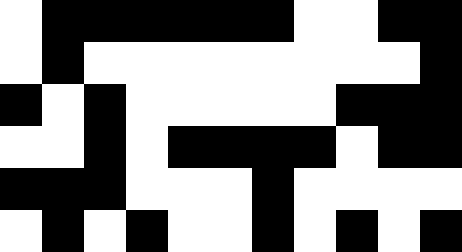[["white", "black", "black", "black", "black", "black", "black", "white", "white", "black", "black"], ["white", "black", "white", "white", "white", "white", "white", "white", "white", "white", "black"], ["black", "white", "black", "white", "white", "white", "white", "white", "black", "black", "black"], ["white", "white", "black", "white", "black", "black", "black", "black", "white", "black", "black"], ["black", "black", "black", "white", "white", "white", "black", "white", "white", "white", "white"], ["white", "black", "white", "black", "white", "white", "black", "white", "black", "white", "black"]]